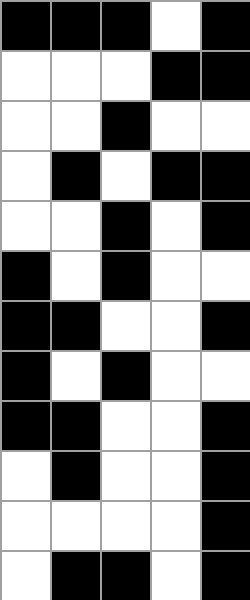[["black", "black", "black", "white", "black"], ["white", "white", "white", "black", "black"], ["white", "white", "black", "white", "white"], ["white", "black", "white", "black", "black"], ["white", "white", "black", "white", "black"], ["black", "white", "black", "white", "white"], ["black", "black", "white", "white", "black"], ["black", "white", "black", "white", "white"], ["black", "black", "white", "white", "black"], ["white", "black", "white", "white", "black"], ["white", "white", "white", "white", "black"], ["white", "black", "black", "white", "black"]]